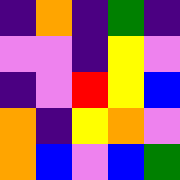[["indigo", "orange", "indigo", "green", "indigo"], ["violet", "violet", "indigo", "yellow", "violet"], ["indigo", "violet", "red", "yellow", "blue"], ["orange", "indigo", "yellow", "orange", "violet"], ["orange", "blue", "violet", "blue", "green"]]